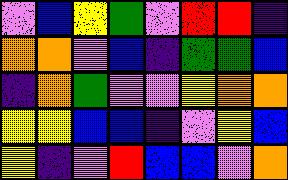[["violet", "blue", "yellow", "green", "violet", "red", "red", "indigo"], ["orange", "orange", "violet", "blue", "indigo", "green", "green", "blue"], ["indigo", "orange", "green", "violet", "violet", "yellow", "orange", "orange"], ["yellow", "yellow", "blue", "blue", "indigo", "violet", "yellow", "blue"], ["yellow", "indigo", "violet", "red", "blue", "blue", "violet", "orange"]]